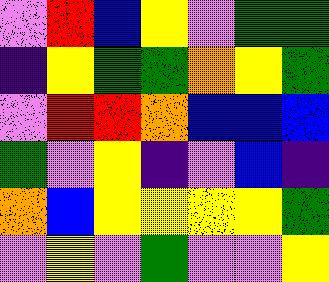[["violet", "red", "blue", "yellow", "violet", "green", "green"], ["indigo", "yellow", "green", "green", "orange", "yellow", "green"], ["violet", "red", "red", "orange", "blue", "blue", "blue"], ["green", "violet", "yellow", "indigo", "violet", "blue", "indigo"], ["orange", "blue", "yellow", "yellow", "yellow", "yellow", "green"], ["violet", "yellow", "violet", "green", "violet", "violet", "yellow"]]